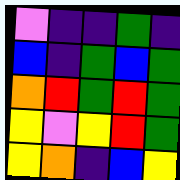[["violet", "indigo", "indigo", "green", "indigo"], ["blue", "indigo", "green", "blue", "green"], ["orange", "red", "green", "red", "green"], ["yellow", "violet", "yellow", "red", "green"], ["yellow", "orange", "indigo", "blue", "yellow"]]